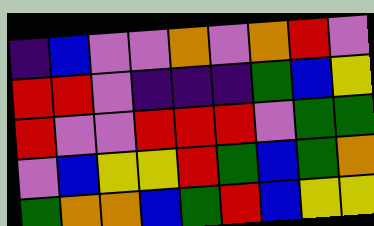[["indigo", "blue", "violet", "violet", "orange", "violet", "orange", "red", "violet"], ["red", "red", "violet", "indigo", "indigo", "indigo", "green", "blue", "yellow"], ["red", "violet", "violet", "red", "red", "red", "violet", "green", "green"], ["violet", "blue", "yellow", "yellow", "red", "green", "blue", "green", "orange"], ["green", "orange", "orange", "blue", "green", "red", "blue", "yellow", "yellow"]]